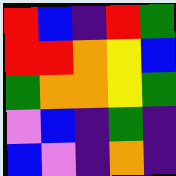[["red", "blue", "indigo", "red", "green"], ["red", "red", "orange", "yellow", "blue"], ["green", "orange", "orange", "yellow", "green"], ["violet", "blue", "indigo", "green", "indigo"], ["blue", "violet", "indigo", "orange", "indigo"]]